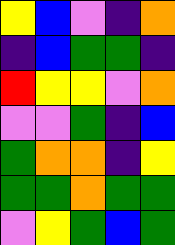[["yellow", "blue", "violet", "indigo", "orange"], ["indigo", "blue", "green", "green", "indigo"], ["red", "yellow", "yellow", "violet", "orange"], ["violet", "violet", "green", "indigo", "blue"], ["green", "orange", "orange", "indigo", "yellow"], ["green", "green", "orange", "green", "green"], ["violet", "yellow", "green", "blue", "green"]]